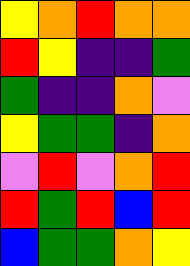[["yellow", "orange", "red", "orange", "orange"], ["red", "yellow", "indigo", "indigo", "green"], ["green", "indigo", "indigo", "orange", "violet"], ["yellow", "green", "green", "indigo", "orange"], ["violet", "red", "violet", "orange", "red"], ["red", "green", "red", "blue", "red"], ["blue", "green", "green", "orange", "yellow"]]